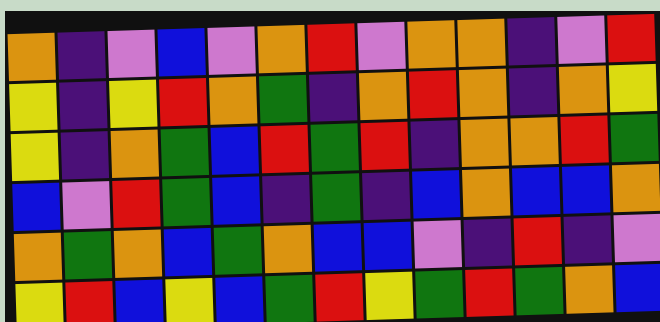[["orange", "indigo", "violet", "blue", "violet", "orange", "red", "violet", "orange", "orange", "indigo", "violet", "red"], ["yellow", "indigo", "yellow", "red", "orange", "green", "indigo", "orange", "red", "orange", "indigo", "orange", "yellow"], ["yellow", "indigo", "orange", "green", "blue", "red", "green", "red", "indigo", "orange", "orange", "red", "green"], ["blue", "violet", "red", "green", "blue", "indigo", "green", "indigo", "blue", "orange", "blue", "blue", "orange"], ["orange", "green", "orange", "blue", "green", "orange", "blue", "blue", "violet", "indigo", "red", "indigo", "violet"], ["yellow", "red", "blue", "yellow", "blue", "green", "red", "yellow", "green", "red", "green", "orange", "blue"]]